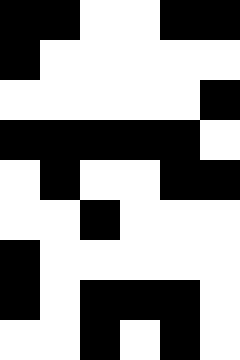[["black", "black", "white", "white", "black", "black"], ["black", "white", "white", "white", "white", "white"], ["white", "white", "white", "white", "white", "black"], ["black", "black", "black", "black", "black", "white"], ["white", "black", "white", "white", "black", "black"], ["white", "white", "black", "white", "white", "white"], ["black", "white", "white", "white", "white", "white"], ["black", "white", "black", "black", "black", "white"], ["white", "white", "black", "white", "black", "white"]]